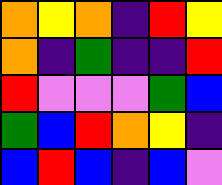[["orange", "yellow", "orange", "indigo", "red", "yellow"], ["orange", "indigo", "green", "indigo", "indigo", "red"], ["red", "violet", "violet", "violet", "green", "blue"], ["green", "blue", "red", "orange", "yellow", "indigo"], ["blue", "red", "blue", "indigo", "blue", "violet"]]